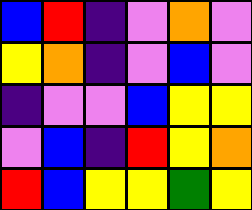[["blue", "red", "indigo", "violet", "orange", "violet"], ["yellow", "orange", "indigo", "violet", "blue", "violet"], ["indigo", "violet", "violet", "blue", "yellow", "yellow"], ["violet", "blue", "indigo", "red", "yellow", "orange"], ["red", "blue", "yellow", "yellow", "green", "yellow"]]